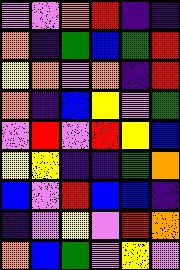[["violet", "violet", "orange", "red", "indigo", "indigo"], ["orange", "indigo", "green", "blue", "green", "red"], ["yellow", "orange", "violet", "orange", "indigo", "red"], ["orange", "indigo", "blue", "yellow", "violet", "green"], ["violet", "red", "violet", "red", "yellow", "blue"], ["yellow", "yellow", "indigo", "indigo", "green", "orange"], ["blue", "violet", "red", "blue", "blue", "indigo"], ["indigo", "violet", "yellow", "violet", "red", "orange"], ["orange", "blue", "green", "violet", "yellow", "violet"]]